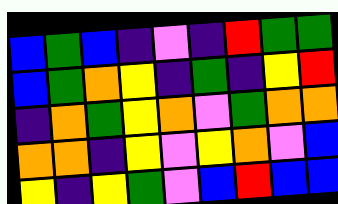[["blue", "green", "blue", "indigo", "violet", "indigo", "red", "green", "green"], ["blue", "green", "orange", "yellow", "indigo", "green", "indigo", "yellow", "red"], ["indigo", "orange", "green", "yellow", "orange", "violet", "green", "orange", "orange"], ["orange", "orange", "indigo", "yellow", "violet", "yellow", "orange", "violet", "blue"], ["yellow", "indigo", "yellow", "green", "violet", "blue", "red", "blue", "blue"]]